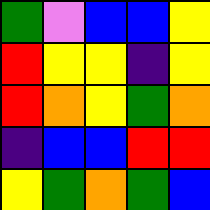[["green", "violet", "blue", "blue", "yellow"], ["red", "yellow", "yellow", "indigo", "yellow"], ["red", "orange", "yellow", "green", "orange"], ["indigo", "blue", "blue", "red", "red"], ["yellow", "green", "orange", "green", "blue"]]